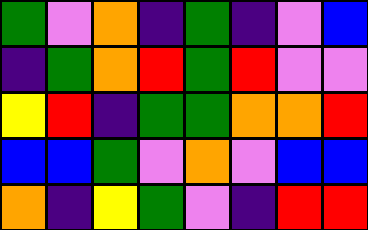[["green", "violet", "orange", "indigo", "green", "indigo", "violet", "blue"], ["indigo", "green", "orange", "red", "green", "red", "violet", "violet"], ["yellow", "red", "indigo", "green", "green", "orange", "orange", "red"], ["blue", "blue", "green", "violet", "orange", "violet", "blue", "blue"], ["orange", "indigo", "yellow", "green", "violet", "indigo", "red", "red"]]